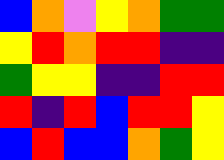[["blue", "orange", "violet", "yellow", "orange", "green", "green"], ["yellow", "red", "orange", "red", "red", "indigo", "indigo"], ["green", "yellow", "yellow", "indigo", "indigo", "red", "red"], ["red", "indigo", "red", "blue", "red", "red", "yellow"], ["blue", "red", "blue", "blue", "orange", "green", "yellow"]]